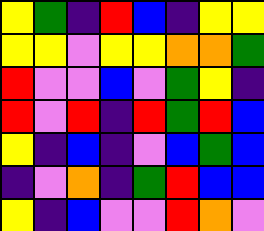[["yellow", "green", "indigo", "red", "blue", "indigo", "yellow", "yellow"], ["yellow", "yellow", "violet", "yellow", "yellow", "orange", "orange", "green"], ["red", "violet", "violet", "blue", "violet", "green", "yellow", "indigo"], ["red", "violet", "red", "indigo", "red", "green", "red", "blue"], ["yellow", "indigo", "blue", "indigo", "violet", "blue", "green", "blue"], ["indigo", "violet", "orange", "indigo", "green", "red", "blue", "blue"], ["yellow", "indigo", "blue", "violet", "violet", "red", "orange", "violet"]]